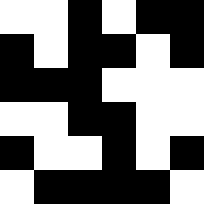[["white", "white", "black", "white", "black", "black"], ["black", "white", "black", "black", "white", "black"], ["black", "black", "black", "white", "white", "white"], ["white", "white", "black", "black", "white", "white"], ["black", "white", "white", "black", "white", "black"], ["white", "black", "black", "black", "black", "white"]]